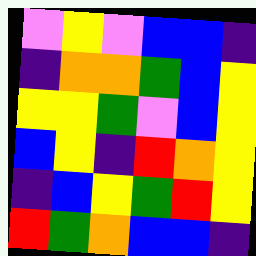[["violet", "yellow", "violet", "blue", "blue", "indigo"], ["indigo", "orange", "orange", "green", "blue", "yellow"], ["yellow", "yellow", "green", "violet", "blue", "yellow"], ["blue", "yellow", "indigo", "red", "orange", "yellow"], ["indigo", "blue", "yellow", "green", "red", "yellow"], ["red", "green", "orange", "blue", "blue", "indigo"]]